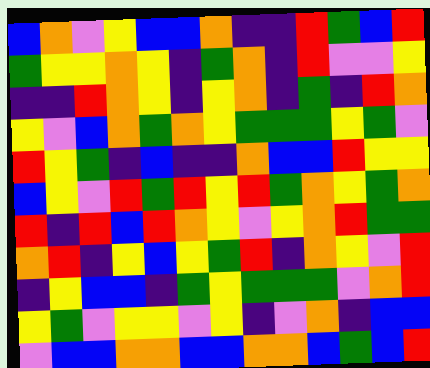[["blue", "orange", "violet", "yellow", "blue", "blue", "orange", "indigo", "indigo", "red", "green", "blue", "red"], ["green", "yellow", "yellow", "orange", "yellow", "indigo", "green", "orange", "indigo", "red", "violet", "violet", "yellow"], ["indigo", "indigo", "red", "orange", "yellow", "indigo", "yellow", "orange", "indigo", "green", "indigo", "red", "orange"], ["yellow", "violet", "blue", "orange", "green", "orange", "yellow", "green", "green", "green", "yellow", "green", "violet"], ["red", "yellow", "green", "indigo", "blue", "indigo", "indigo", "orange", "blue", "blue", "red", "yellow", "yellow"], ["blue", "yellow", "violet", "red", "green", "red", "yellow", "red", "green", "orange", "yellow", "green", "orange"], ["red", "indigo", "red", "blue", "red", "orange", "yellow", "violet", "yellow", "orange", "red", "green", "green"], ["orange", "red", "indigo", "yellow", "blue", "yellow", "green", "red", "indigo", "orange", "yellow", "violet", "red"], ["indigo", "yellow", "blue", "blue", "indigo", "green", "yellow", "green", "green", "green", "violet", "orange", "red"], ["yellow", "green", "violet", "yellow", "yellow", "violet", "yellow", "indigo", "violet", "orange", "indigo", "blue", "blue"], ["violet", "blue", "blue", "orange", "orange", "blue", "blue", "orange", "orange", "blue", "green", "blue", "red"]]